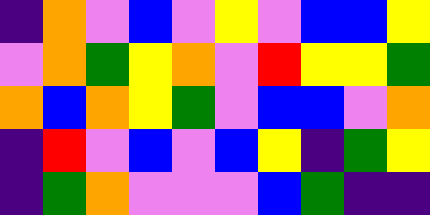[["indigo", "orange", "violet", "blue", "violet", "yellow", "violet", "blue", "blue", "yellow"], ["violet", "orange", "green", "yellow", "orange", "violet", "red", "yellow", "yellow", "green"], ["orange", "blue", "orange", "yellow", "green", "violet", "blue", "blue", "violet", "orange"], ["indigo", "red", "violet", "blue", "violet", "blue", "yellow", "indigo", "green", "yellow"], ["indigo", "green", "orange", "violet", "violet", "violet", "blue", "green", "indigo", "indigo"]]